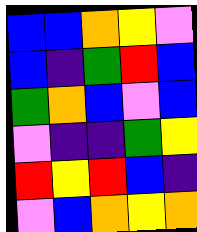[["blue", "blue", "orange", "yellow", "violet"], ["blue", "indigo", "green", "red", "blue"], ["green", "orange", "blue", "violet", "blue"], ["violet", "indigo", "indigo", "green", "yellow"], ["red", "yellow", "red", "blue", "indigo"], ["violet", "blue", "orange", "yellow", "orange"]]